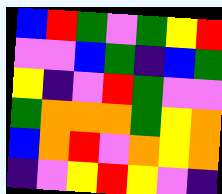[["blue", "red", "green", "violet", "green", "yellow", "red"], ["violet", "violet", "blue", "green", "indigo", "blue", "green"], ["yellow", "indigo", "violet", "red", "green", "violet", "violet"], ["green", "orange", "orange", "orange", "green", "yellow", "orange"], ["blue", "orange", "red", "violet", "orange", "yellow", "orange"], ["indigo", "violet", "yellow", "red", "yellow", "violet", "indigo"]]